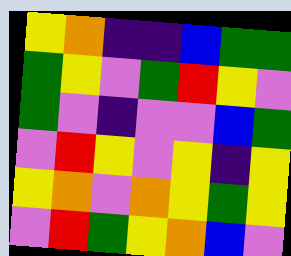[["yellow", "orange", "indigo", "indigo", "blue", "green", "green"], ["green", "yellow", "violet", "green", "red", "yellow", "violet"], ["green", "violet", "indigo", "violet", "violet", "blue", "green"], ["violet", "red", "yellow", "violet", "yellow", "indigo", "yellow"], ["yellow", "orange", "violet", "orange", "yellow", "green", "yellow"], ["violet", "red", "green", "yellow", "orange", "blue", "violet"]]